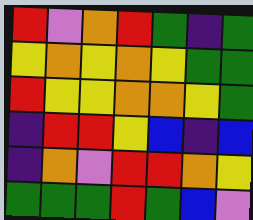[["red", "violet", "orange", "red", "green", "indigo", "green"], ["yellow", "orange", "yellow", "orange", "yellow", "green", "green"], ["red", "yellow", "yellow", "orange", "orange", "yellow", "green"], ["indigo", "red", "red", "yellow", "blue", "indigo", "blue"], ["indigo", "orange", "violet", "red", "red", "orange", "yellow"], ["green", "green", "green", "red", "green", "blue", "violet"]]